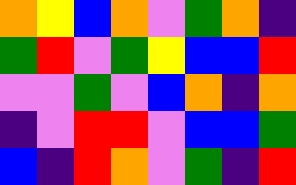[["orange", "yellow", "blue", "orange", "violet", "green", "orange", "indigo"], ["green", "red", "violet", "green", "yellow", "blue", "blue", "red"], ["violet", "violet", "green", "violet", "blue", "orange", "indigo", "orange"], ["indigo", "violet", "red", "red", "violet", "blue", "blue", "green"], ["blue", "indigo", "red", "orange", "violet", "green", "indigo", "red"]]